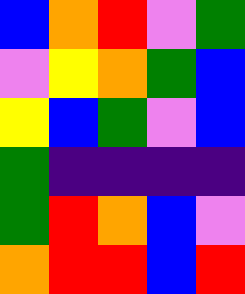[["blue", "orange", "red", "violet", "green"], ["violet", "yellow", "orange", "green", "blue"], ["yellow", "blue", "green", "violet", "blue"], ["green", "indigo", "indigo", "indigo", "indigo"], ["green", "red", "orange", "blue", "violet"], ["orange", "red", "red", "blue", "red"]]